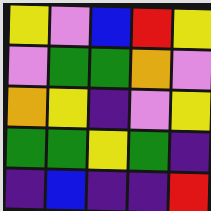[["yellow", "violet", "blue", "red", "yellow"], ["violet", "green", "green", "orange", "violet"], ["orange", "yellow", "indigo", "violet", "yellow"], ["green", "green", "yellow", "green", "indigo"], ["indigo", "blue", "indigo", "indigo", "red"]]